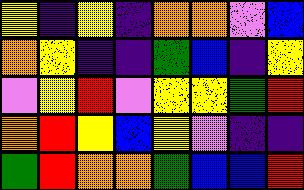[["yellow", "indigo", "yellow", "indigo", "orange", "orange", "violet", "blue"], ["orange", "yellow", "indigo", "indigo", "green", "blue", "indigo", "yellow"], ["violet", "yellow", "red", "violet", "yellow", "yellow", "green", "red"], ["orange", "red", "yellow", "blue", "yellow", "violet", "indigo", "indigo"], ["green", "red", "orange", "orange", "green", "blue", "blue", "red"]]